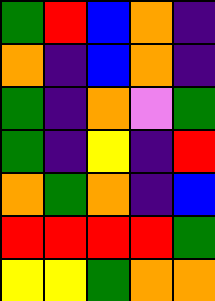[["green", "red", "blue", "orange", "indigo"], ["orange", "indigo", "blue", "orange", "indigo"], ["green", "indigo", "orange", "violet", "green"], ["green", "indigo", "yellow", "indigo", "red"], ["orange", "green", "orange", "indigo", "blue"], ["red", "red", "red", "red", "green"], ["yellow", "yellow", "green", "orange", "orange"]]